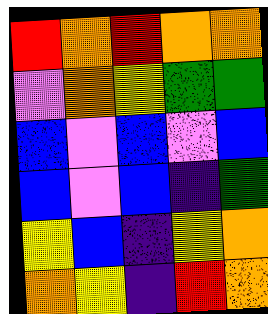[["red", "orange", "red", "orange", "orange"], ["violet", "orange", "yellow", "green", "green"], ["blue", "violet", "blue", "violet", "blue"], ["blue", "violet", "blue", "indigo", "green"], ["yellow", "blue", "indigo", "yellow", "orange"], ["orange", "yellow", "indigo", "red", "orange"]]